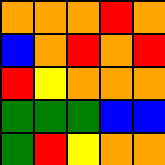[["orange", "orange", "orange", "red", "orange"], ["blue", "orange", "red", "orange", "red"], ["red", "yellow", "orange", "orange", "orange"], ["green", "green", "green", "blue", "blue"], ["green", "red", "yellow", "orange", "orange"]]